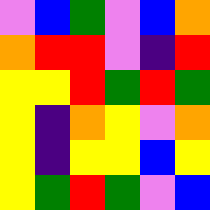[["violet", "blue", "green", "violet", "blue", "orange"], ["orange", "red", "red", "violet", "indigo", "red"], ["yellow", "yellow", "red", "green", "red", "green"], ["yellow", "indigo", "orange", "yellow", "violet", "orange"], ["yellow", "indigo", "yellow", "yellow", "blue", "yellow"], ["yellow", "green", "red", "green", "violet", "blue"]]